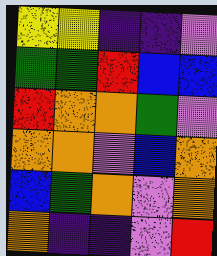[["yellow", "yellow", "indigo", "indigo", "violet"], ["green", "green", "red", "blue", "blue"], ["red", "orange", "orange", "green", "violet"], ["orange", "orange", "violet", "blue", "orange"], ["blue", "green", "orange", "violet", "orange"], ["orange", "indigo", "indigo", "violet", "red"]]